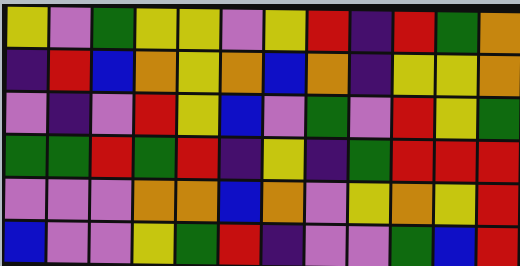[["yellow", "violet", "green", "yellow", "yellow", "violet", "yellow", "red", "indigo", "red", "green", "orange"], ["indigo", "red", "blue", "orange", "yellow", "orange", "blue", "orange", "indigo", "yellow", "yellow", "orange"], ["violet", "indigo", "violet", "red", "yellow", "blue", "violet", "green", "violet", "red", "yellow", "green"], ["green", "green", "red", "green", "red", "indigo", "yellow", "indigo", "green", "red", "red", "red"], ["violet", "violet", "violet", "orange", "orange", "blue", "orange", "violet", "yellow", "orange", "yellow", "red"], ["blue", "violet", "violet", "yellow", "green", "red", "indigo", "violet", "violet", "green", "blue", "red"]]